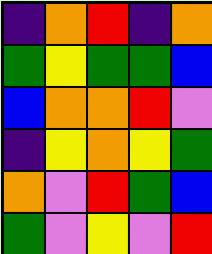[["indigo", "orange", "red", "indigo", "orange"], ["green", "yellow", "green", "green", "blue"], ["blue", "orange", "orange", "red", "violet"], ["indigo", "yellow", "orange", "yellow", "green"], ["orange", "violet", "red", "green", "blue"], ["green", "violet", "yellow", "violet", "red"]]